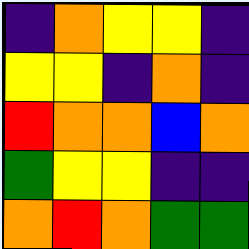[["indigo", "orange", "yellow", "yellow", "indigo"], ["yellow", "yellow", "indigo", "orange", "indigo"], ["red", "orange", "orange", "blue", "orange"], ["green", "yellow", "yellow", "indigo", "indigo"], ["orange", "red", "orange", "green", "green"]]